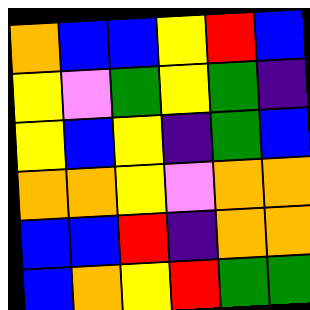[["orange", "blue", "blue", "yellow", "red", "blue"], ["yellow", "violet", "green", "yellow", "green", "indigo"], ["yellow", "blue", "yellow", "indigo", "green", "blue"], ["orange", "orange", "yellow", "violet", "orange", "orange"], ["blue", "blue", "red", "indigo", "orange", "orange"], ["blue", "orange", "yellow", "red", "green", "green"]]